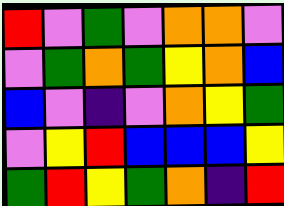[["red", "violet", "green", "violet", "orange", "orange", "violet"], ["violet", "green", "orange", "green", "yellow", "orange", "blue"], ["blue", "violet", "indigo", "violet", "orange", "yellow", "green"], ["violet", "yellow", "red", "blue", "blue", "blue", "yellow"], ["green", "red", "yellow", "green", "orange", "indigo", "red"]]